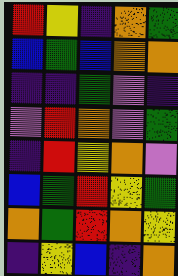[["red", "yellow", "indigo", "orange", "green"], ["blue", "green", "blue", "orange", "orange"], ["indigo", "indigo", "green", "violet", "indigo"], ["violet", "red", "orange", "violet", "green"], ["indigo", "red", "yellow", "orange", "violet"], ["blue", "green", "red", "yellow", "green"], ["orange", "green", "red", "orange", "yellow"], ["indigo", "yellow", "blue", "indigo", "orange"]]